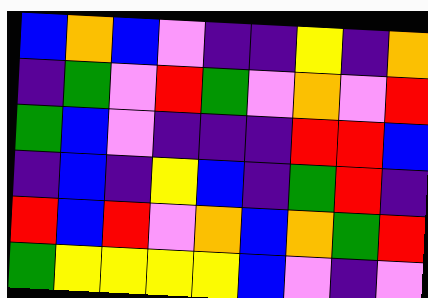[["blue", "orange", "blue", "violet", "indigo", "indigo", "yellow", "indigo", "orange"], ["indigo", "green", "violet", "red", "green", "violet", "orange", "violet", "red"], ["green", "blue", "violet", "indigo", "indigo", "indigo", "red", "red", "blue"], ["indigo", "blue", "indigo", "yellow", "blue", "indigo", "green", "red", "indigo"], ["red", "blue", "red", "violet", "orange", "blue", "orange", "green", "red"], ["green", "yellow", "yellow", "yellow", "yellow", "blue", "violet", "indigo", "violet"]]